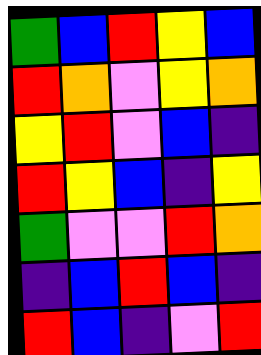[["green", "blue", "red", "yellow", "blue"], ["red", "orange", "violet", "yellow", "orange"], ["yellow", "red", "violet", "blue", "indigo"], ["red", "yellow", "blue", "indigo", "yellow"], ["green", "violet", "violet", "red", "orange"], ["indigo", "blue", "red", "blue", "indigo"], ["red", "blue", "indigo", "violet", "red"]]